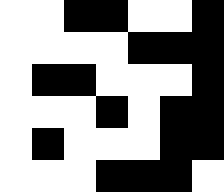[["white", "white", "black", "black", "white", "white", "black"], ["white", "white", "white", "white", "black", "black", "black"], ["white", "black", "black", "white", "white", "white", "black"], ["white", "white", "white", "black", "white", "black", "black"], ["white", "black", "white", "white", "white", "black", "black"], ["white", "white", "white", "black", "black", "black", "white"]]